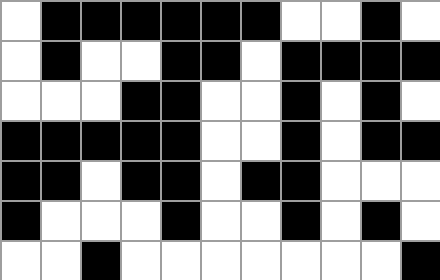[["white", "black", "black", "black", "black", "black", "black", "white", "white", "black", "white"], ["white", "black", "white", "white", "black", "black", "white", "black", "black", "black", "black"], ["white", "white", "white", "black", "black", "white", "white", "black", "white", "black", "white"], ["black", "black", "black", "black", "black", "white", "white", "black", "white", "black", "black"], ["black", "black", "white", "black", "black", "white", "black", "black", "white", "white", "white"], ["black", "white", "white", "white", "black", "white", "white", "black", "white", "black", "white"], ["white", "white", "black", "white", "white", "white", "white", "white", "white", "white", "black"]]